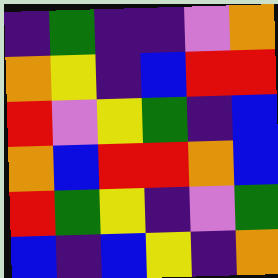[["indigo", "green", "indigo", "indigo", "violet", "orange"], ["orange", "yellow", "indigo", "blue", "red", "red"], ["red", "violet", "yellow", "green", "indigo", "blue"], ["orange", "blue", "red", "red", "orange", "blue"], ["red", "green", "yellow", "indigo", "violet", "green"], ["blue", "indigo", "blue", "yellow", "indigo", "orange"]]